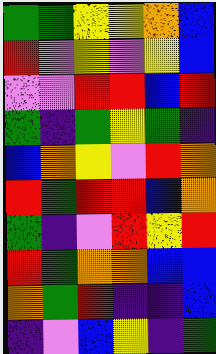[["green", "green", "yellow", "yellow", "orange", "blue"], ["red", "violet", "yellow", "violet", "yellow", "blue"], ["violet", "violet", "red", "red", "blue", "red"], ["green", "indigo", "green", "yellow", "green", "indigo"], ["blue", "orange", "yellow", "violet", "red", "orange"], ["red", "green", "red", "red", "blue", "orange"], ["green", "indigo", "violet", "red", "yellow", "red"], ["red", "green", "orange", "orange", "blue", "blue"], ["orange", "green", "red", "indigo", "indigo", "blue"], ["indigo", "violet", "blue", "yellow", "indigo", "green"]]